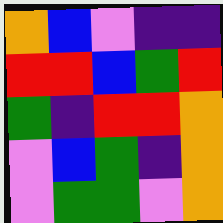[["orange", "blue", "violet", "indigo", "indigo"], ["red", "red", "blue", "green", "red"], ["green", "indigo", "red", "red", "orange"], ["violet", "blue", "green", "indigo", "orange"], ["violet", "green", "green", "violet", "orange"]]